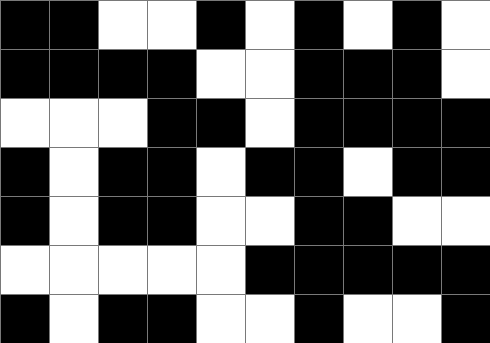[["black", "black", "white", "white", "black", "white", "black", "white", "black", "white"], ["black", "black", "black", "black", "white", "white", "black", "black", "black", "white"], ["white", "white", "white", "black", "black", "white", "black", "black", "black", "black"], ["black", "white", "black", "black", "white", "black", "black", "white", "black", "black"], ["black", "white", "black", "black", "white", "white", "black", "black", "white", "white"], ["white", "white", "white", "white", "white", "black", "black", "black", "black", "black"], ["black", "white", "black", "black", "white", "white", "black", "white", "white", "black"]]